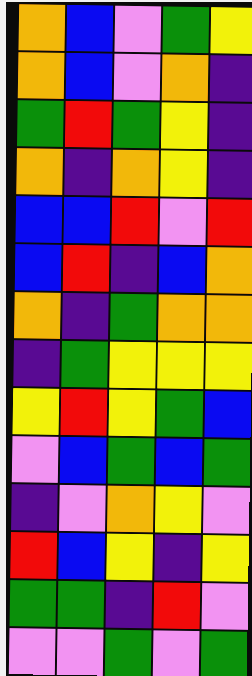[["orange", "blue", "violet", "green", "yellow"], ["orange", "blue", "violet", "orange", "indigo"], ["green", "red", "green", "yellow", "indigo"], ["orange", "indigo", "orange", "yellow", "indigo"], ["blue", "blue", "red", "violet", "red"], ["blue", "red", "indigo", "blue", "orange"], ["orange", "indigo", "green", "orange", "orange"], ["indigo", "green", "yellow", "yellow", "yellow"], ["yellow", "red", "yellow", "green", "blue"], ["violet", "blue", "green", "blue", "green"], ["indigo", "violet", "orange", "yellow", "violet"], ["red", "blue", "yellow", "indigo", "yellow"], ["green", "green", "indigo", "red", "violet"], ["violet", "violet", "green", "violet", "green"]]